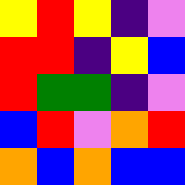[["yellow", "red", "yellow", "indigo", "violet"], ["red", "red", "indigo", "yellow", "blue"], ["red", "green", "green", "indigo", "violet"], ["blue", "red", "violet", "orange", "red"], ["orange", "blue", "orange", "blue", "blue"]]